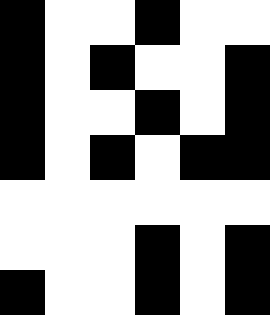[["black", "white", "white", "black", "white", "white"], ["black", "white", "black", "white", "white", "black"], ["black", "white", "white", "black", "white", "black"], ["black", "white", "black", "white", "black", "black"], ["white", "white", "white", "white", "white", "white"], ["white", "white", "white", "black", "white", "black"], ["black", "white", "white", "black", "white", "black"]]